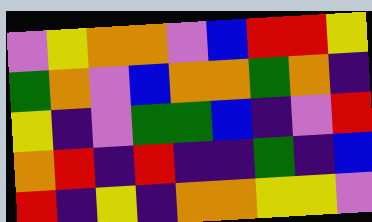[["violet", "yellow", "orange", "orange", "violet", "blue", "red", "red", "yellow"], ["green", "orange", "violet", "blue", "orange", "orange", "green", "orange", "indigo"], ["yellow", "indigo", "violet", "green", "green", "blue", "indigo", "violet", "red"], ["orange", "red", "indigo", "red", "indigo", "indigo", "green", "indigo", "blue"], ["red", "indigo", "yellow", "indigo", "orange", "orange", "yellow", "yellow", "violet"]]